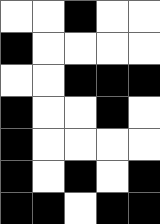[["white", "white", "black", "white", "white"], ["black", "white", "white", "white", "white"], ["white", "white", "black", "black", "black"], ["black", "white", "white", "black", "white"], ["black", "white", "white", "white", "white"], ["black", "white", "black", "white", "black"], ["black", "black", "white", "black", "black"]]